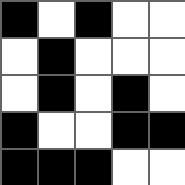[["black", "white", "black", "white", "white"], ["white", "black", "white", "white", "white"], ["white", "black", "white", "black", "white"], ["black", "white", "white", "black", "black"], ["black", "black", "black", "white", "white"]]